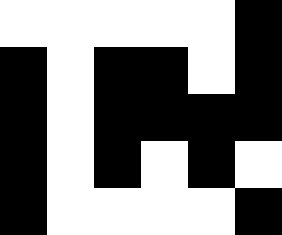[["white", "white", "white", "white", "white", "black"], ["black", "white", "black", "black", "white", "black"], ["black", "white", "black", "black", "black", "black"], ["black", "white", "black", "white", "black", "white"], ["black", "white", "white", "white", "white", "black"]]